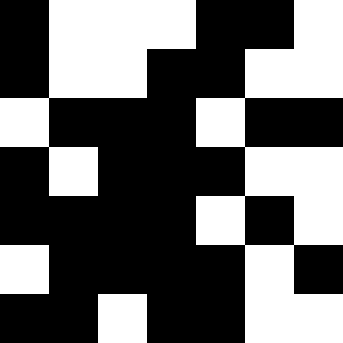[["black", "white", "white", "white", "black", "black", "white"], ["black", "white", "white", "black", "black", "white", "white"], ["white", "black", "black", "black", "white", "black", "black"], ["black", "white", "black", "black", "black", "white", "white"], ["black", "black", "black", "black", "white", "black", "white"], ["white", "black", "black", "black", "black", "white", "black"], ["black", "black", "white", "black", "black", "white", "white"]]